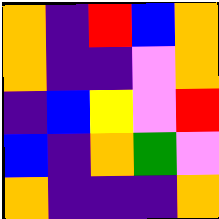[["orange", "indigo", "red", "blue", "orange"], ["orange", "indigo", "indigo", "violet", "orange"], ["indigo", "blue", "yellow", "violet", "red"], ["blue", "indigo", "orange", "green", "violet"], ["orange", "indigo", "indigo", "indigo", "orange"]]